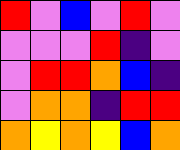[["red", "violet", "blue", "violet", "red", "violet"], ["violet", "violet", "violet", "red", "indigo", "violet"], ["violet", "red", "red", "orange", "blue", "indigo"], ["violet", "orange", "orange", "indigo", "red", "red"], ["orange", "yellow", "orange", "yellow", "blue", "orange"]]